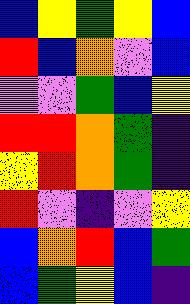[["blue", "yellow", "green", "yellow", "blue"], ["red", "blue", "orange", "violet", "blue"], ["violet", "violet", "green", "blue", "yellow"], ["red", "red", "orange", "green", "indigo"], ["yellow", "red", "orange", "green", "indigo"], ["red", "violet", "indigo", "violet", "yellow"], ["blue", "orange", "red", "blue", "green"], ["blue", "green", "yellow", "blue", "indigo"]]